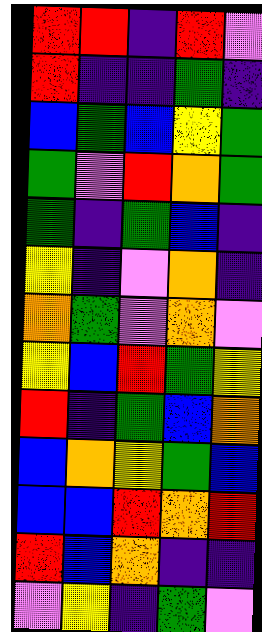[["red", "red", "indigo", "red", "violet"], ["red", "indigo", "indigo", "green", "indigo"], ["blue", "green", "blue", "yellow", "green"], ["green", "violet", "red", "orange", "green"], ["green", "indigo", "green", "blue", "indigo"], ["yellow", "indigo", "violet", "orange", "indigo"], ["orange", "green", "violet", "orange", "violet"], ["yellow", "blue", "red", "green", "yellow"], ["red", "indigo", "green", "blue", "orange"], ["blue", "orange", "yellow", "green", "blue"], ["blue", "blue", "red", "orange", "red"], ["red", "blue", "orange", "indigo", "indigo"], ["violet", "yellow", "indigo", "green", "violet"]]